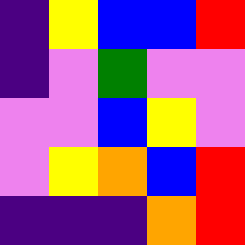[["indigo", "yellow", "blue", "blue", "red"], ["indigo", "violet", "green", "violet", "violet"], ["violet", "violet", "blue", "yellow", "violet"], ["violet", "yellow", "orange", "blue", "red"], ["indigo", "indigo", "indigo", "orange", "red"]]